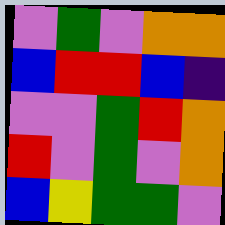[["violet", "green", "violet", "orange", "orange"], ["blue", "red", "red", "blue", "indigo"], ["violet", "violet", "green", "red", "orange"], ["red", "violet", "green", "violet", "orange"], ["blue", "yellow", "green", "green", "violet"]]